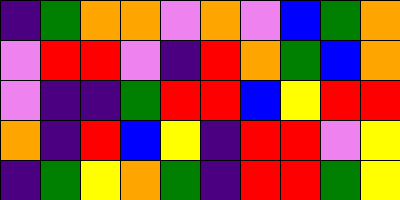[["indigo", "green", "orange", "orange", "violet", "orange", "violet", "blue", "green", "orange"], ["violet", "red", "red", "violet", "indigo", "red", "orange", "green", "blue", "orange"], ["violet", "indigo", "indigo", "green", "red", "red", "blue", "yellow", "red", "red"], ["orange", "indigo", "red", "blue", "yellow", "indigo", "red", "red", "violet", "yellow"], ["indigo", "green", "yellow", "orange", "green", "indigo", "red", "red", "green", "yellow"]]